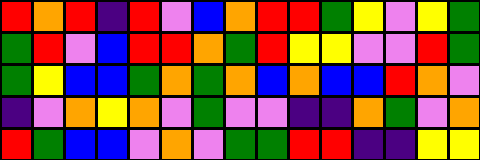[["red", "orange", "red", "indigo", "red", "violet", "blue", "orange", "red", "red", "green", "yellow", "violet", "yellow", "green"], ["green", "red", "violet", "blue", "red", "red", "orange", "green", "red", "yellow", "yellow", "violet", "violet", "red", "green"], ["green", "yellow", "blue", "blue", "green", "orange", "green", "orange", "blue", "orange", "blue", "blue", "red", "orange", "violet"], ["indigo", "violet", "orange", "yellow", "orange", "violet", "green", "violet", "violet", "indigo", "indigo", "orange", "green", "violet", "orange"], ["red", "green", "blue", "blue", "violet", "orange", "violet", "green", "green", "red", "red", "indigo", "indigo", "yellow", "yellow"]]